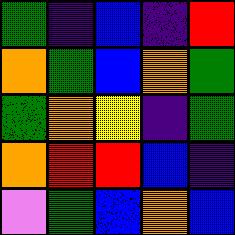[["green", "indigo", "blue", "indigo", "red"], ["orange", "green", "blue", "orange", "green"], ["green", "orange", "yellow", "indigo", "green"], ["orange", "red", "red", "blue", "indigo"], ["violet", "green", "blue", "orange", "blue"]]